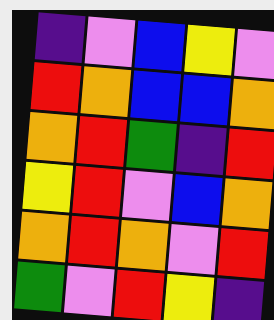[["indigo", "violet", "blue", "yellow", "violet"], ["red", "orange", "blue", "blue", "orange"], ["orange", "red", "green", "indigo", "red"], ["yellow", "red", "violet", "blue", "orange"], ["orange", "red", "orange", "violet", "red"], ["green", "violet", "red", "yellow", "indigo"]]